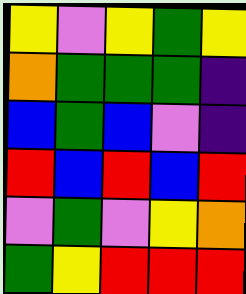[["yellow", "violet", "yellow", "green", "yellow"], ["orange", "green", "green", "green", "indigo"], ["blue", "green", "blue", "violet", "indigo"], ["red", "blue", "red", "blue", "red"], ["violet", "green", "violet", "yellow", "orange"], ["green", "yellow", "red", "red", "red"]]